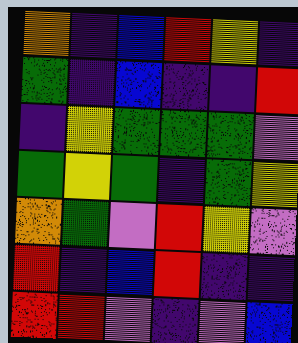[["orange", "indigo", "blue", "red", "yellow", "indigo"], ["green", "indigo", "blue", "indigo", "indigo", "red"], ["indigo", "yellow", "green", "green", "green", "violet"], ["green", "yellow", "green", "indigo", "green", "yellow"], ["orange", "green", "violet", "red", "yellow", "violet"], ["red", "indigo", "blue", "red", "indigo", "indigo"], ["red", "red", "violet", "indigo", "violet", "blue"]]